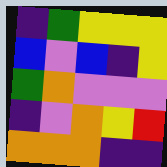[["indigo", "green", "yellow", "yellow", "yellow"], ["blue", "violet", "blue", "indigo", "yellow"], ["green", "orange", "violet", "violet", "violet"], ["indigo", "violet", "orange", "yellow", "red"], ["orange", "orange", "orange", "indigo", "indigo"]]